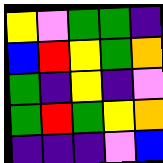[["yellow", "violet", "green", "green", "indigo"], ["blue", "red", "yellow", "green", "orange"], ["green", "indigo", "yellow", "indigo", "violet"], ["green", "red", "green", "yellow", "orange"], ["indigo", "indigo", "indigo", "violet", "blue"]]